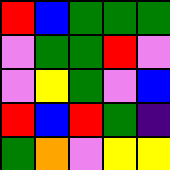[["red", "blue", "green", "green", "green"], ["violet", "green", "green", "red", "violet"], ["violet", "yellow", "green", "violet", "blue"], ["red", "blue", "red", "green", "indigo"], ["green", "orange", "violet", "yellow", "yellow"]]